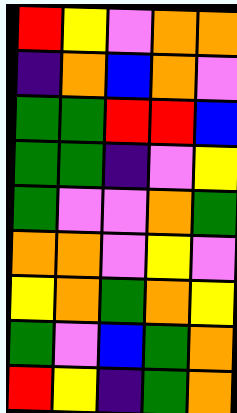[["red", "yellow", "violet", "orange", "orange"], ["indigo", "orange", "blue", "orange", "violet"], ["green", "green", "red", "red", "blue"], ["green", "green", "indigo", "violet", "yellow"], ["green", "violet", "violet", "orange", "green"], ["orange", "orange", "violet", "yellow", "violet"], ["yellow", "orange", "green", "orange", "yellow"], ["green", "violet", "blue", "green", "orange"], ["red", "yellow", "indigo", "green", "orange"]]